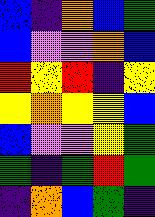[["blue", "indigo", "orange", "blue", "green"], ["blue", "violet", "violet", "orange", "blue"], ["red", "yellow", "red", "indigo", "yellow"], ["yellow", "orange", "yellow", "yellow", "blue"], ["blue", "violet", "violet", "yellow", "green"], ["green", "indigo", "green", "red", "green"], ["indigo", "orange", "blue", "green", "indigo"]]